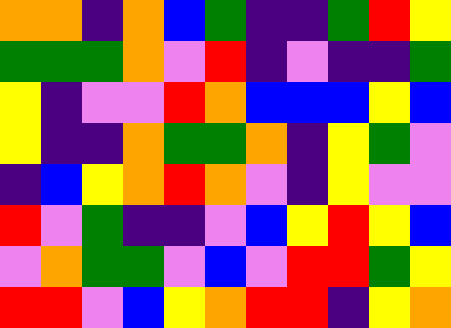[["orange", "orange", "indigo", "orange", "blue", "green", "indigo", "indigo", "green", "red", "yellow"], ["green", "green", "green", "orange", "violet", "red", "indigo", "violet", "indigo", "indigo", "green"], ["yellow", "indigo", "violet", "violet", "red", "orange", "blue", "blue", "blue", "yellow", "blue"], ["yellow", "indigo", "indigo", "orange", "green", "green", "orange", "indigo", "yellow", "green", "violet"], ["indigo", "blue", "yellow", "orange", "red", "orange", "violet", "indigo", "yellow", "violet", "violet"], ["red", "violet", "green", "indigo", "indigo", "violet", "blue", "yellow", "red", "yellow", "blue"], ["violet", "orange", "green", "green", "violet", "blue", "violet", "red", "red", "green", "yellow"], ["red", "red", "violet", "blue", "yellow", "orange", "red", "red", "indigo", "yellow", "orange"]]